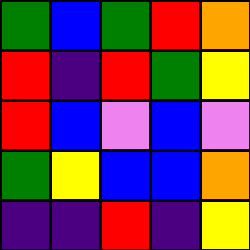[["green", "blue", "green", "red", "orange"], ["red", "indigo", "red", "green", "yellow"], ["red", "blue", "violet", "blue", "violet"], ["green", "yellow", "blue", "blue", "orange"], ["indigo", "indigo", "red", "indigo", "yellow"]]